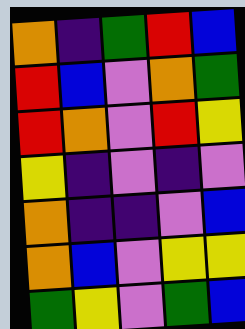[["orange", "indigo", "green", "red", "blue"], ["red", "blue", "violet", "orange", "green"], ["red", "orange", "violet", "red", "yellow"], ["yellow", "indigo", "violet", "indigo", "violet"], ["orange", "indigo", "indigo", "violet", "blue"], ["orange", "blue", "violet", "yellow", "yellow"], ["green", "yellow", "violet", "green", "blue"]]